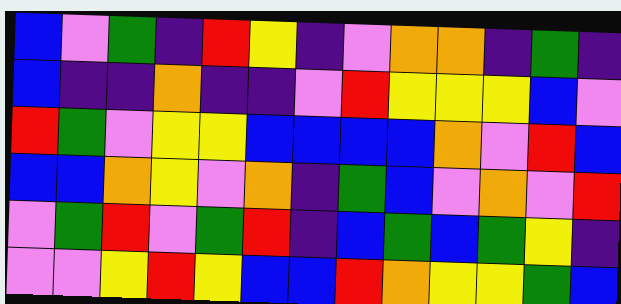[["blue", "violet", "green", "indigo", "red", "yellow", "indigo", "violet", "orange", "orange", "indigo", "green", "indigo"], ["blue", "indigo", "indigo", "orange", "indigo", "indigo", "violet", "red", "yellow", "yellow", "yellow", "blue", "violet"], ["red", "green", "violet", "yellow", "yellow", "blue", "blue", "blue", "blue", "orange", "violet", "red", "blue"], ["blue", "blue", "orange", "yellow", "violet", "orange", "indigo", "green", "blue", "violet", "orange", "violet", "red"], ["violet", "green", "red", "violet", "green", "red", "indigo", "blue", "green", "blue", "green", "yellow", "indigo"], ["violet", "violet", "yellow", "red", "yellow", "blue", "blue", "red", "orange", "yellow", "yellow", "green", "blue"]]